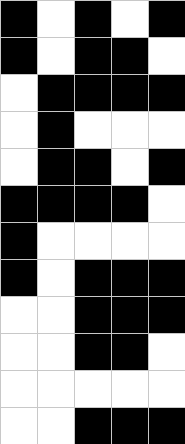[["black", "white", "black", "white", "black"], ["black", "white", "black", "black", "white"], ["white", "black", "black", "black", "black"], ["white", "black", "white", "white", "white"], ["white", "black", "black", "white", "black"], ["black", "black", "black", "black", "white"], ["black", "white", "white", "white", "white"], ["black", "white", "black", "black", "black"], ["white", "white", "black", "black", "black"], ["white", "white", "black", "black", "white"], ["white", "white", "white", "white", "white"], ["white", "white", "black", "black", "black"]]